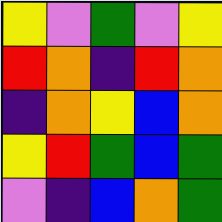[["yellow", "violet", "green", "violet", "yellow"], ["red", "orange", "indigo", "red", "orange"], ["indigo", "orange", "yellow", "blue", "orange"], ["yellow", "red", "green", "blue", "green"], ["violet", "indigo", "blue", "orange", "green"]]